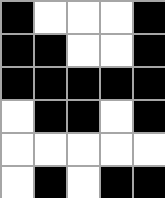[["black", "white", "white", "white", "black"], ["black", "black", "white", "white", "black"], ["black", "black", "black", "black", "black"], ["white", "black", "black", "white", "black"], ["white", "white", "white", "white", "white"], ["white", "black", "white", "black", "black"]]